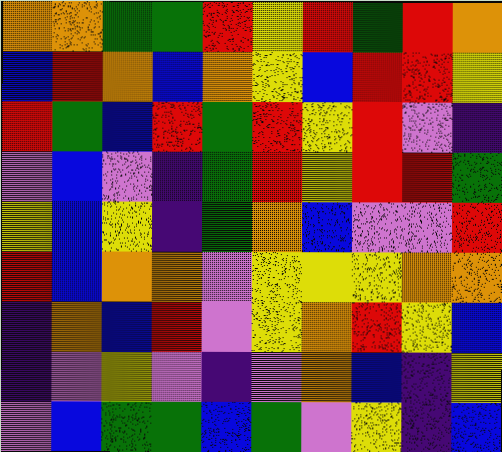[["orange", "orange", "green", "green", "red", "yellow", "red", "green", "red", "orange"], ["blue", "red", "orange", "blue", "orange", "yellow", "blue", "red", "red", "yellow"], ["red", "green", "blue", "red", "green", "red", "yellow", "red", "violet", "indigo"], ["violet", "blue", "violet", "indigo", "green", "red", "yellow", "red", "red", "green"], ["yellow", "blue", "yellow", "indigo", "green", "orange", "blue", "violet", "violet", "red"], ["red", "blue", "orange", "orange", "violet", "yellow", "yellow", "yellow", "orange", "orange"], ["indigo", "orange", "blue", "red", "violet", "yellow", "orange", "red", "yellow", "blue"], ["indigo", "violet", "yellow", "violet", "indigo", "violet", "orange", "blue", "indigo", "yellow"], ["violet", "blue", "green", "green", "blue", "green", "violet", "yellow", "indigo", "blue"]]